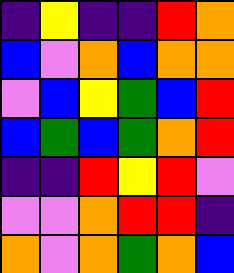[["indigo", "yellow", "indigo", "indigo", "red", "orange"], ["blue", "violet", "orange", "blue", "orange", "orange"], ["violet", "blue", "yellow", "green", "blue", "red"], ["blue", "green", "blue", "green", "orange", "red"], ["indigo", "indigo", "red", "yellow", "red", "violet"], ["violet", "violet", "orange", "red", "red", "indigo"], ["orange", "violet", "orange", "green", "orange", "blue"]]